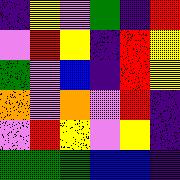[["indigo", "yellow", "violet", "green", "indigo", "red"], ["violet", "red", "yellow", "indigo", "red", "yellow"], ["green", "violet", "blue", "indigo", "red", "yellow"], ["orange", "violet", "orange", "violet", "red", "indigo"], ["violet", "red", "yellow", "violet", "yellow", "indigo"], ["green", "green", "green", "blue", "blue", "indigo"]]